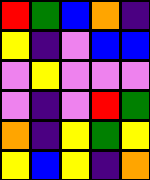[["red", "green", "blue", "orange", "indigo"], ["yellow", "indigo", "violet", "blue", "blue"], ["violet", "yellow", "violet", "violet", "violet"], ["violet", "indigo", "violet", "red", "green"], ["orange", "indigo", "yellow", "green", "yellow"], ["yellow", "blue", "yellow", "indigo", "orange"]]